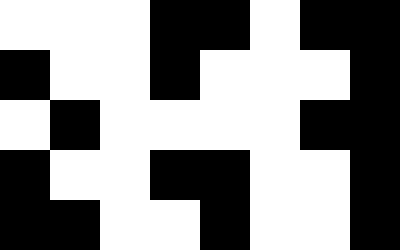[["white", "white", "white", "black", "black", "white", "black", "black"], ["black", "white", "white", "black", "white", "white", "white", "black"], ["white", "black", "white", "white", "white", "white", "black", "black"], ["black", "white", "white", "black", "black", "white", "white", "black"], ["black", "black", "white", "white", "black", "white", "white", "black"]]